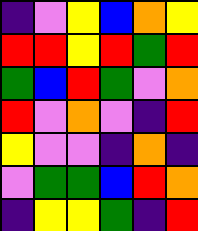[["indigo", "violet", "yellow", "blue", "orange", "yellow"], ["red", "red", "yellow", "red", "green", "red"], ["green", "blue", "red", "green", "violet", "orange"], ["red", "violet", "orange", "violet", "indigo", "red"], ["yellow", "violet", "violet", "indigo", "orange", "indigo"], ["violet", "green", "green", "blue", "red", "orange"], ["indigo", "yellow", "yellow", "green", "indigo", "red"]]